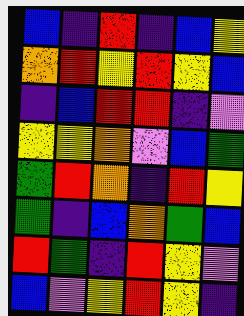[["blue", "indigo", "red", "indigo", "blue", "yellow"], ["orange", "red", "yellow", "red", "yellow", "blue"], ["indigo", "blue", "red", "red", "indigo", "violet"], ["yellow", "yellow", "orange", "violet", "blue", "green"], ["green", "red", "orange", "indigo", "red", "yellow"], ["green", "indigo", "blue", "orange", "green", "blue"], ["red", "green", "indigo", "red", "yellow", "violet"], ["blue", "violet", "yellow", "red", "yellow", "indigo"]]